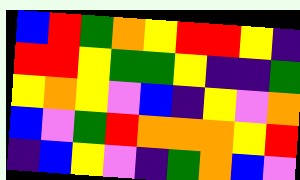[["blue", "red", "green", "orange", "yellow", "red", "red", "yellow", "indigo"], ["red", "red", "yellow", "green", "green", "yellow", "indigo", "indigo", "green"], ["yellow", "orange", "yellow", "violet", "blue", "indigo", "yellow", "violet", "orange"], ["blue", "violet", "green", "red", "orange", "orange", "orange", "yellow", "red"], ["indigo", "blue", "yellow", "violet", "indigo", "green", "orange", "blue", "violet"]]